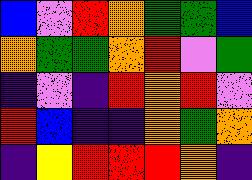[["blue", "violet", "red", "orange", "green", "green", "blue"], ["orange", "green", "green", "orange", "red", "violet", "green"], ["indigo", "violet", "indigo", "red", "orange", "red", "violet"], ["red", "blue", "indigo", "indigo", "orange", "green", "orange"], ["indigo", "yellow", "red", "red", "red", "orange", "indigo"]]